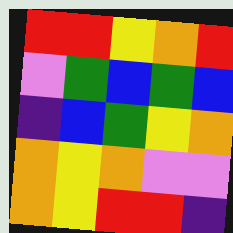[["red", "red", "yellow", "orange", "red"], ["violet", "green", "blue", "green", "blue"], ["indigo", "blue", "green", "yellow", "orange"], ["orange", "yellow", "orange", "violet", "violet"], ["orange", "yellow", "red", "red", "indigo"]]